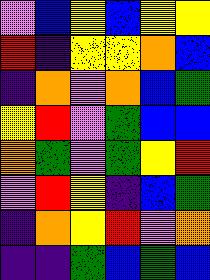[["violet", "blue", "yellow", "blue", "yellow", "yellow"], ["red", "indigo", "yellow", "yellow", "orange", "blue"], ["indigo", "orange", "violet", "orange", "blue", "green"], ["yellow", "red", "violet", "green", "blue", "blue"], ["orange", "green", "violet", "green", "yellow", "red"], ["violet", "red", "yellow", "indigo", "blue", "green"], ["indigo", "orange", "yellow", "red", "violet", "orange"], ["indigo", "indigo", "green", "blue", "green", "blue"]]